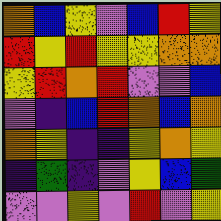[["orange", "blue", "yellow", "violet", "blue", "red", "yellow"], ["red", "yellow", "red", "yellow", "yellow", "orange", "orange"], ["yellow", "red", "orange", "red", "violet", "violet", "blue"], ["violet", "indigo", "blue", "red", "orange", "blue", "orange"], ["orange", "yellow", "indigo", "indigo", "yellow", "orange", "yellow"], ["indigo", "green", "indigo", "violet", "yellow", "blue", "green"], ["violet", "violet", "yellow", "violet", "red", "violet", "yellow"]]